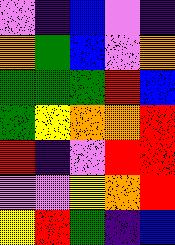[["violet", "indigo", "blue", "violet", "indigo"], ["orange", "green", "blue", "violet", "orange"], ["green", "green", "green", "red", "blue"], ["green", "yellow", "orange", "orange", "red"], ["red", "indigo", "violet", "red", "red"], ["violet", "violet", "yellow", "orange", "red"], ["yellow", "red", "green", "indigo", "blue"]]